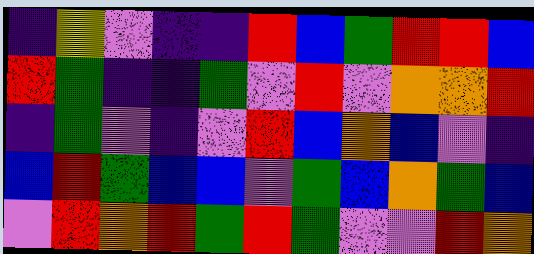[["indigo", "yellow", "violet", "indigo", "indigo", "red", "blue", "green", "red", "red", "blue"], ["red", "green", "indigo", "indigo", "green", "violet", "red", "violet", "orange", "orange", "red"], ["indigo", "green", "violet", "indigo", "violet", "red", "blue", "orange", "blue", "violet", "indigo"], ["blue", "red", "green", "blue", "blue", "violet", "green", "blue", "orange", "green", "blue"], ["violet", "red", "orange", "red", "green", "red", "green", "violet", "violet", "red", "orange"]]